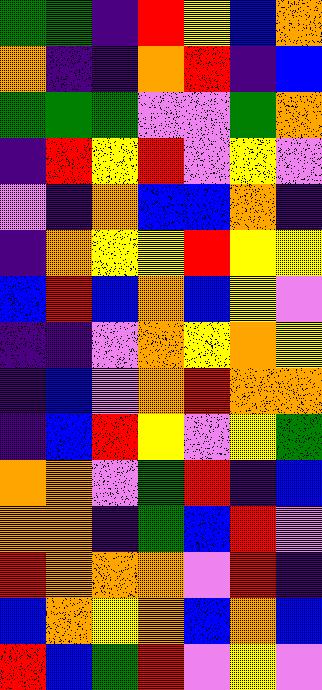[["green", "green", "indigo", "red", "yellow", "blue", "orange"], ["orange", "indigo", "indigo", "orange", "red", "indigo", "blue"], ["green", "green", "green", "violet", "violet", "green", "orange"], ["indigo", "red", "yellow", "red", "violet", "yellow", "violet"], ["violet", "indigo", "orange", "blue", "blue", "orange", "indigo"], ["indigo", "orange", "yellow", "yellow", "red", "yellow", "yellow"], ["blue", "red", "blue", "orange", "blue", "yellow", "violet"], ["indigo", "indigo", "violet", "orange", "yellow", "orange", "yellow"], ["indigo", "blue", "violet", "orange", "red", "orange", "orange"], ["indigo", "blue", "red", "yellow", "violet", "yellow", "green"], ["orange", "orange", "violet", "green", "red", "indigo", "blue"], ["orange", "orange", "indigo", "green", "blue", "red", "violet"], ["red", "orange", "orange", "orange", "violet", "red", "indigo"], ["blue", "orange", "yellow", "orange", "blue", "orange", "blue"], ["red", "blue", "green", "red", "violet", "yellow", "violet"]]